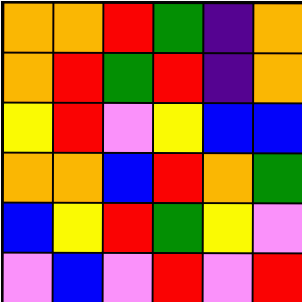[["orange", "orange", "red", "green", "indigo", "orange"], ["orange", "red", "green", "red", "indigo", "orange"], ["yellow", "red", "violet", "yellow", "blue", "blue"], ["orange", "orange", "blue", "red", "orange", "green"], ["blue", "yellow", "red", "green", "yellow", "violet"], ["violet", "blue", "violet", "red", "violet", "red"]]